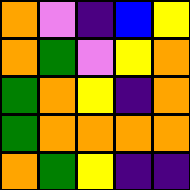[["orange", "violet", "indigo", "blue", "yellow"], ["orange", "green", "violet", "yellow", "orange"], ["green", "orange", "yellow", "indigo", "orange"], ["green", "orange", "orange", "orange", "orange"], ["orange", "green", "yellow", "indigo", "indigo"]]